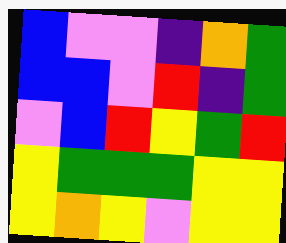[["blue", "violet", "violet", "indigo", "orange", "green"], ["blue", "blue", "violet", "red", "indigo", "green"], ["violet", "blue", "red", "yellow", "green", "red"], ["yellow", "green", "green", "green", "yellow", "yellow"], ["yellow", "orange", "yellow", "violet", "yellow", "yellow"]]